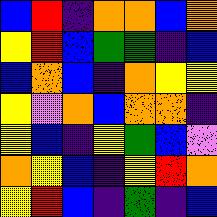[["blue", "red", "indigo", "orange", "orange", "blue", "orange"], ["yellow", "red", "blue", "green", "green", "indigo", "blue"], ["blue", "orange", "blue", "indigo", "orange", "yellow", "yellow"], ["yellow", "violet", "orange", "blue", "orange", "orange", "indigo"], ["yellow", "blue", "indigo", "yellow", "green", "blue", "violet"], ["orange", "yellow", "blue", "indigo", "yellow", "red", "orange"], ["yellow", "red", "blue", "indigo", "green", "indigo", "blue"]]